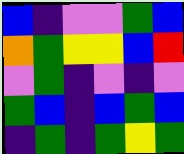[["blue", "indigo", "violet", "violet", "green", "blue"], ["orange", "green", "yellow", "yellow", "blue", "red"], ["violet", "green", "indigo", "violet", "indigo", "violet"], ["green", "blue", "indigo", "blue", "green", "blue"], ["indigo", "green", "indigo", "green", "yellow", "green"]]